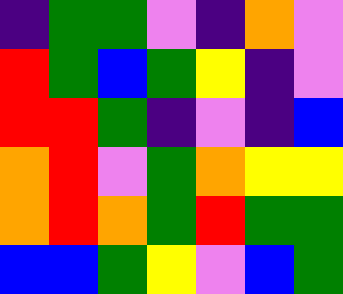[["indigo", "green", "green", "violet", "indigo", "orange", "violet"], ["red", "green", "blue", "green", "yellow", "indigo", "violet"], ["red", "red", "green", "indigo", "violet", "indigo", "blue"], ["orange", "red", "violet", "green", "orange", "yellow", "yellow"], ["orange", "red", "orange", "green", "red", "green", "green"], ["blue", "blue", "green", "yellow", "violet", "blue", "green"]]